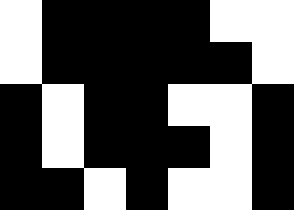[["white", "black", "black", "black", "black", "white", "white"], ["white", "black", "black", "black", "black", "black", "white"], ["black", "white", "black", "black", "white", "white", "black"], ["black", "white", "black", "black", "black", "white", "black"], ["black", "black", "white", "black", "white", "white", "black"]]